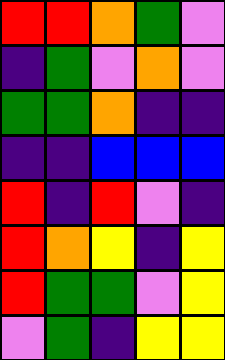[["red", "red", "orange", "green", "violet"], ["indigo", "green", "violet", "orange", "violet"], ["green", "green", "orange", "indigo", "indigo"], ["indigo", "indigo", "blue", "blue", "blue"], ["red", "indigo", "red", "violet", "indigo"], ["red", "orange", "yellow", "indigo", "yellow"], ["red", "green", "green", "violet", "yellow"], ["violet", "green", "indigo", "yellow", "yellow"]]